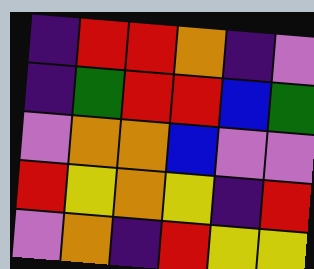[["indigo", "red", "red", "orange", "indigo", "violet"], ["indigo", "green", "red", "red", "blue", "green"], ["violet", "orange", "orange", "blue", "violet", "violet"], ["red", "yellow", "orange", "yellow", "indigo", "red"], ["violet", "orange", "indigo", "red", "yellow", "yellow"]]